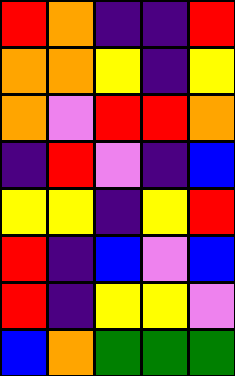[["red", "orange", "indigo", "indigo", "red"], ["orange", "orange", "yellow", "indigo", "yellow"], ["orange", "violet", "red", "red", "orange"], ["indigo", "red", "violet", "indigo", "blue"], ["yellow", "yellow", "indigo", "yellow", "red"], ["red", "indigo", "blue", "violet", "blue"], ["red", "indigo", "yellow", "yellow", "violet"], ["blue", "orange", "green", "green", "green"]]